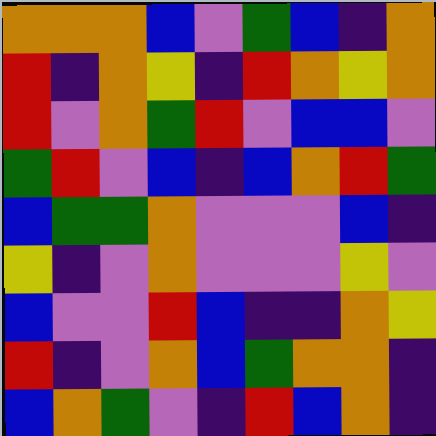[["orange", "orange", "orange", "blue", "violet", "green", "blue", "indigo", "orange"], ["red", "indigo", "orange", "yellow", "indigo", "red", "orange", "yellow", "orange"], ["red", "violet", "orange", "green", "red", "violet", "blue", "blue", "violet"], ["green", "red", "violet", "blue", "indigo", "blue", "orange", "red", "green"], ["blue", "green", "green", "orange", "violet", "violet", "violet", "blue", "indigo"], ["yellow", "indigo", "violet", "orange", "violet", "violet", "violet", "yellow", "violet"], ["blue", "violet", "violet", "red", "blue", "indigo", "indigo", "orange", "yellow"], ["red", "indigo", "violet", "orange", "blue", "green", "orange", "orange", "indigo"], ["blue", "orange", "green", "violet", "indigo", "red", "blue", "orange", "indigo"]]